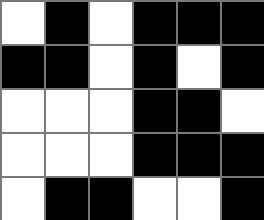[["white", "black", "white", "black", "black", "black"], ["black", "black", "white", "black", "white", "black"], ["white", "white", "white", "black", "black", "white"], ["white", "white", "white", "black", "black", "black"], ["white", "black", "black", "white", "white", "black"]]